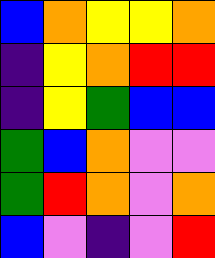[["blue", "orange", "yellow", "yellow", "orange"], ["indigo", "yellow", "orange", "red", "red"], ["indigo", "yellow", "green", "blue", "blue"], ["green", "blue", "orange", "violet", "violet"], ["green", "red", "orange", "violet", "orange"], ["blue", "violet", "indigo", "violet", "red"]]